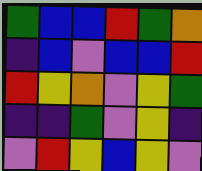[["green", "blue", "blue", "red", "green", "orange"], ["indigo", "blue", "violet", "blue", "blue", "red"], ["red", "yellow", "orange", "violet", "yellow", "green"], ["indigo", "indigo", "green", "violet", "yellow", "indigo"], ["violet", "red", "yellow", "blue", "yellow", "violet"]]